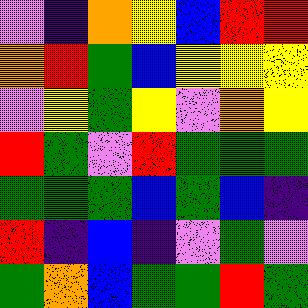[["violet", "indigo", "orange", "yellow", "blue", "red", "red"], ["orange", "red", "green", "blue", "yellow", "yellow", "yellow"], ["violet", "yellow", "green", "yellow", "violet", "orange", "yellow"], ["red", "green", "violet", "red", "green", "green", "green"], ["green", "green", "green", "blue", "green", "blue", "indigo"], ["red", "indigo", "blue", "indigo", "violet", "green", "violet"], ["green", "orange", "blue", "green", "green", "red", "green"]]